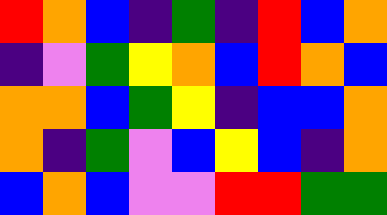[["red", "orange", "blue", "indigo", "green", "indigo", "red", "blue", "orange"], ["indigo", "violet", "green", "yellow", "orange", "blue", "red", "orange", "blue"], ["orange", "orange", "blue", "green", "yellow", "indigo", "blue", "blue", "orange"], ["orange", "indigo", "green", "violet", "blue", "yellow", "blue", "indigo", "orange"], ["blue", "orange", "blue", "violet", "violet", "red", "red", "green", "green"]]